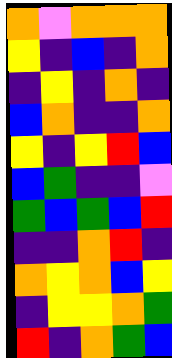[["orange", "violet", "orange", "orange", "orange"], ["yellow", "indigo", "blue", "indigo", "orange"], ["indigo", "yellow", "indigo", "orange", "indigo"], ["blue", "orange", "indigo", "indigo", "orange"], ["yellow", "indigo", "yellow", "red", "blue"], ["blue", "green", "indigo", "indigo", "violet"], ["green", "blue", "green", "blue", "red"], ["indigo", "indigo", "orange", "red", "indigo"], ["orange", "yellow", "orange", "blue", "yellow"], ["indigo", "yellow", "yellow", "orange", "green"], ["red", "indigo", "orange", "green", "blue"]]